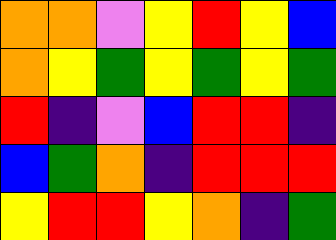[["orange", "orange", "violet", "yellow", "red", "yellow", "blue"], ["orange", "yellow", "green", "yellow", "green", "yellow", "green"], ["red", "indigo", "violet", "blue", "red", "red", "indigo"], ["blue", "green", "orange", "indigo", "red", "red", "red"], ["yellow", "red", "red", "yellow", "orange", "indigo", "green"]]